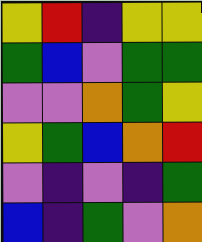[["yellow", "red", "indigo", "yellow", "yellow"], ["green", "blue", "violet", "green", "green"], ["violet", "violet", "orange", "green", "yellow"], ["yellow", "green", "blue", "orange", "red"], ["violet", "indigo", "violet", "indigo", "green"], ["blue", "indigo", "green", "violet", "orange"]]